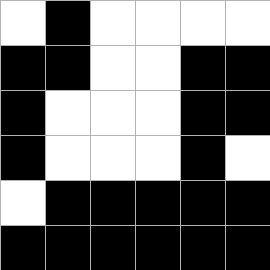[["white", "black", "white", "white", "white", "white"], ["black", "black", "white", "white", "black", "black"], ["black", "white", "white", "white", "black", "black"], ["black", "white", "white", "white", "black", "white"], ["white", "black", "black", "black", "black", "black"], ["black", "black", "black", "black", "black", "black"]]